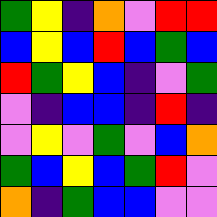[["green", "yellow", "indigo", "orange", "violet", "red", "red"], ["blue", "yellow", "blue", "red", "blue", "green", "blue"], ["red", "green", "yellow", "blue", "indigo", "violet", "green"], ["violet", "indigo", "blue", "blue", "indigo", "red", "indigo"], ["violet", "yellow", "violet", "green", "violet", "blue", "orange"], ["green", "blue", "yellow", "blue", "green", "red", "violet"], ["orange", "indigo", "green", "blue", "blue", "violet", "violet"]]